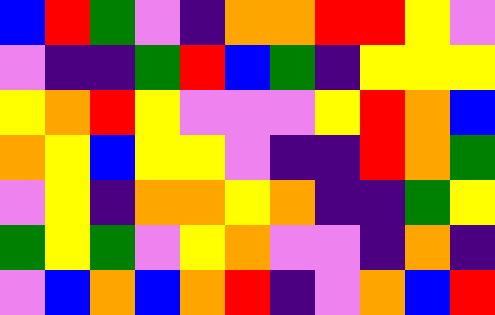[["blue", "red", "green", "violet", "indigo", "orange", "orange", "red", "red", "yellow", "violet"], ["violet", "indigo", "indigo", "green", "red", "blue", "green", "indigo", "yellow", "yellow", "yellow"], ["yellow", "orange", "red", "yellow", "violet", "violet", "violet", "yellow", "red", "orange", "blue"], ["orange", "yellow", "blue", "yellow", "yellow", "violet", "indigo", "indigo", "red", "orange", "green"], ["violet", "yellow", "indigo", "orange", "orange", "yellow", "orange", "indigo", "indigo", "green", "yellow"], ["green", "yellow", "green", "violet", "yellow", "orange", "violet", "violet", "indigo", "orange", "indigo"], ["violet", "blue", "orange", "blue", "orange", "red", "indigo", "violet", "orange", "blue", "red"]]